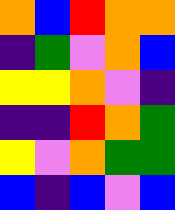[["orange", "blue", "red", "orange", "orange"], ["indigo", "green", "violet", "orange", "blue"], ["yellow", "yellow", "orange", "violet", "indigo"], ["indigo", "indigo", "red", "orange", "green"], ["yellow", "violet", "orange", "green", "green"], ["blue", "indigo", "blue", "violet", "blue"]]